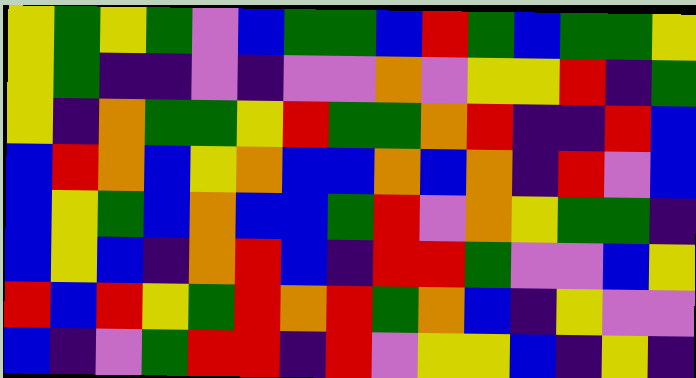[["yellow", "green", "yellow", "green", "violet", "blue", "green", "green", "blue", "red", "green", "blue", "green", "green", "yellow"], ["yellow", "green", "indigo", "indigo", "violet", "indigo", "violet", "violet", "orange", "violet", "yellow", "yellow", "red", "indigo", "green"], ["yellow", "indigo", "orange", "green", "green", "yellow", "red", "green", "green", "orange", "red", "indigo", "indigo", "red", "blue"], ["blue", "red", "orange", "blue", "yellow", "orange", "blue", "blue", "orange", "blue", "orange", "indigo", "red", "violet", "blue"], ["blue", "yellow", "green", "blue", "orange", "blue", "blue", "green", "red", "violet", "orange", "yellow", "green", "green", "indigo"], ["blue", "yellow", "blue", "indigo", "orange", "red", "blue", "indigo", "red", "red", "green", "violet", "violet", "blue", "yellow"], ["red", "blue", "red", "yellow", "green", "red", "orange", "red", "green", "orange", "blue", "indigo", "yellow", "violet", "violet"], ["blue", "indigo", "violet", "green", "red", "red", "indigo", "red", "violet", "yellow", "yellow", "blue", "indigo", "yellow", "indigo"]]